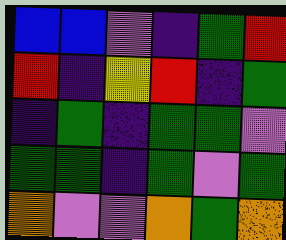[["blue", "blue", "violet", "indigo", "green", "red"], ["red", "indigo", "yellow", "red", "indigo", "green"], ["indigo", "green", "indigo", "green", "green", "violet"], ["green", "green", "indigo", "green", "violet", "green"], ["orange", "violet", "violet", "orange", "green", "orange"]]